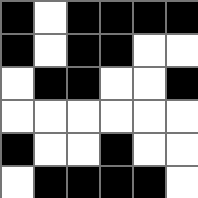[["black", "white", "black", "black", "black", "black"], ["black", "white", "black", "black", "white", "white"], ["white", "black", "black", "white", "white", "black"], ["white", "white", "white", "white", "white", "white"], ["black", "white", "white", "black", "white", "white"], ["white", "black", "black", "black", "black", "white"]]